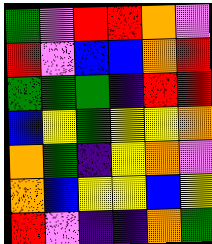[["green", "violet", "red", "red", "orange", "violet"], ["red", "violet", "blue", "blue", "orange", "red"], ["green", "green", "green", "indigo", "red", "red"], ["blue", "yellow", "green", "yellow", "yellow", "orange"], ["orange", "green", "indigo", "yellow", "orange", "violet"], ["orange", "blue", "yellow", "yellow", "blue", "yellow"], ["red", "violet", "indigo", "indigo", "orange", "green"]]